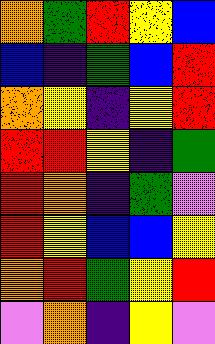[["orange", "green", "red", "yellow", "blue"], ["blue", "indigo", "green", "blue", "red"], ["orange", "yellow", "indigo", "yellow", "red"], ["red", "red", "yellow", "indigo", "green"], ["red", "orange", "indigo", "green", "violet"], ["red", "yellow", "blue", "blue", "yellow"], ["orange", "red", "green", "yellow", "red"], ["violet", "orange", "indigo", "yellow", "violet"]]